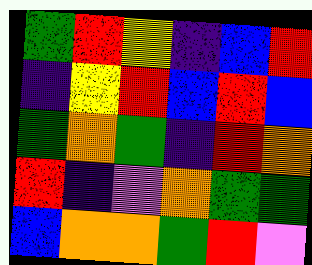[["green", "red", "yellow", "indigo", "blue", "red"], ["indigo", "yellow", "red", "blue", "red", "blue"], ["green", "orange", "green", "indigo", "red", "orange"], ["red", "indigo", "violet", "orange", "green", "green"], ["blue", "orange", "orange", "green", "red", "violet"]]